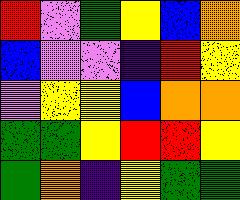[["red", "violet", "green", "yellow", "blue", "orange"], ["blue", "violet", "violet", "indigo", "red", "yellow"], ["violet", "yellow", "yellow", "blue", "orange", "orange"], ["green", "green", "yellow", "red", "red", "yellow"], ["green", "orange", "indigo", "yellow", "green", "green"]]